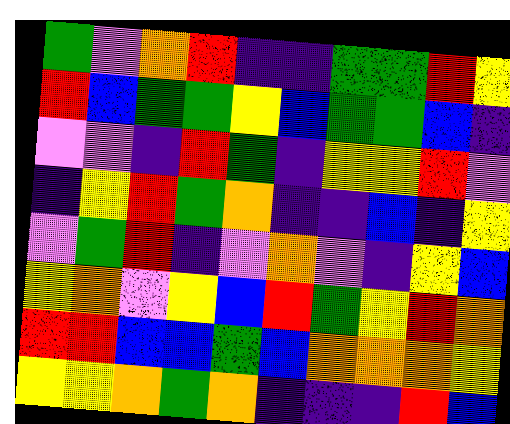[["green", "violet", "orange", "red", "indigo", "indigo", "green", "green", "red", "yellow"], ["red", "blue", "green", "green", "yellow", "blue", "green", "green", "blue", "indigo"], ["violet", "violet", "indigo", "red", "green", "indigo", "yellow", "yellow", "red", "violet"], ["indigo", "yellow", "red", "green", "orange", "indigo", "indigo", "blue", "indigo", "yellow"], ["violet", "green", "red", "indigo", "violet", "orange", "violet", "indigo", "yellow", "blue"], ["yellow", "orange", "violet", "yellow", "blue", "red", "green", "yellow", "red", "orange"], ["red", "red", "blue", "blue", "green", "blue", "orange", "orange", "orange", "yellow"], ["yellow", "yellow", "orange", "green", "orange", "indigo", "indigo", "indigo", "red", "blue"]]